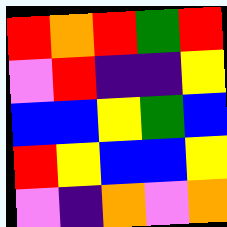[["red", "orange", "red", "green", "red"], ["violet", "red", "indigo", "indigo", "yellow"], ["blue", "blue", "yellow", "green", "blue"], ["red", "yellow", "blue", "blue", "yellow"], ["violet", "indigo", "orange", "violet", "orange"]]